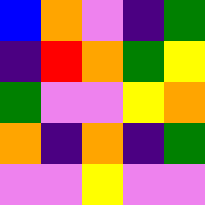[["blue", "orange", "violet", "indigo", "green"], ["indigo", "red", "orange", "green", "yellow"], ["green", "violet", "violet", "yellow", "orange"], ["orange", "indigo", "orange", "indigo", "green"], ["violet", "violet", "yellow", "violet", "violet"]]